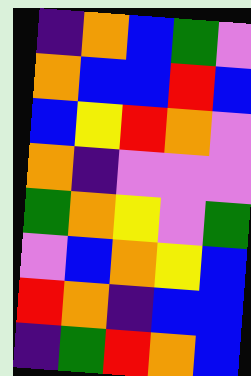[["indigo", "orange", "blue", "green", "violet"], ["orange", "blue", "blue", "red", "blue"], ["blue", "yellow", "red", "orange", "violet"], ["orange", "indigo", "violet", "violet", "violet"], ["green", "orange", "yellow", "violet", "green"], ["violet", "blue", "orange", "yellow", "blue"], ["red", "orange", "indigo", "blue", "blue"], ["indigo", "green", "red", "orange", "blue"]]